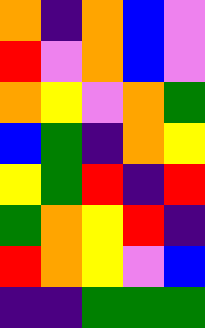[["orange", "indigo", "orange", "blue", "violet"], ["red", "violet", "orange", "blue", "violet"], ["orange", "yellow", "violet", "orange", "green"], ["blue", "green", "indigo", "orange", "yellow"], ["yellow", "green", "red", "indigo", "red"], ["green", "orange", "yellow", "red", "indigo"], ["red", "orange", "yellow", "violet", "blue"], ["indigo", "indigo", "green", "green", "green"]]